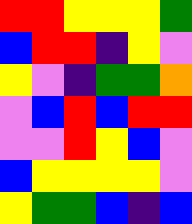[["red", "red", "yellow", "yellow", "yellow", "green"], ["blue", "red", "red", "indigo", "yellow", "violet"], ["yellow", "violet", "indigo", "green", "green", "orange"], ["violet", "blue", "red", "blue", "red", "red"], ["violet", "violet", "red", "yellow", "blue", "violet"], ["blue", "yellow", "yellow", "yellow", "yellow", "violet"], ["yellow", "green", "green", "blue", "indigo", "blue"]]